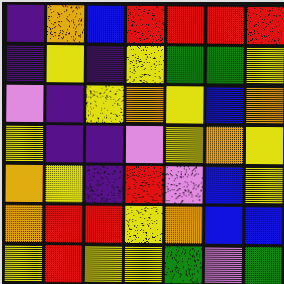[["indigo", "orange", "blue", "red", "red", "red", "red"], ["indigo", "yellow", "indigo", "yellow", "green", "green", "yellow"], ["violet", "indigo", "yellow", "orange", "yellow", "blue", "orange"], ["yellow", "indigo", "indigo", "violet", "yellow", "orange", "yellow"], ["orange", "yellow", "indigo", "red", "violet", "blue", "yellow"], ["orange", "red", "red", "yellow", "orange", "blue", "blue"], ["yellow", "red", "yellow", "yellow", "green", "violet", "green"]]